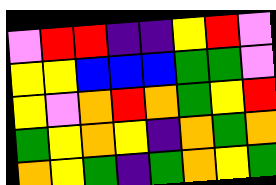[["violet", "red", "red", "indigo", "indigo", "yellow", "red", "violet"], ["yellow", "yellow", "blue", "blue", "blue", "green", "green", "violet"], ["yellow", "violet", "orange", "red", "orange", "green", "yellow", "red"], ["green", "yellow", "orange", "yellow", "indigo", "orange", "green", "orange"], ["orange", "yellow", "green", "indigo", "green", "orange", "yellow", "green"]]